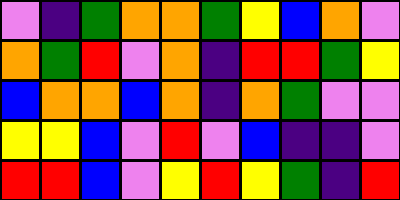[["violet", "indigo", "green", "orange", "orange", "green", "yellow", "blue", "orange", "violet"], ["orange", "green", "red", "violet", "orange", "indigo", "red", "red", "green", "yellow"], ["blue", "orange", "orange", "blue", "orange", "indigo", "orange", "green", "violet", "violet"], ["yellow", "yellow", "blue", "violet", "red", "violet", "blue", "indigo", "indigo", "violet"], ["red", "red", "blue", "violet", "yellow", "red", "yellow", "green", "indigo", "red"]]